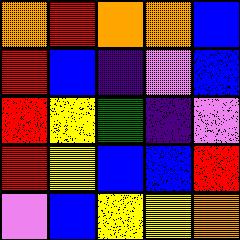[["orange", "red", "orange", "orange", "blue"], ["red", "blue", "indigo", "violet", "blue"], ["red", "yellow", "green", "indigo", "violet"], ["red", "yellow", "blue", "blue", "red"], ["violet", "blue", "yellow", "yellow", "orange"]]